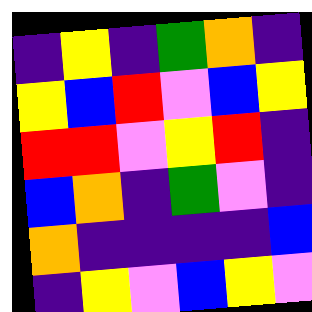[["indigo", "yellow", "indigo", "green", "orange", "indigo"], ["yellow", "blue", "red", "violet", "blue", "yellow"], ["red", "red", "violet", "yellow", "red", "indigo"], ["blue", "orange", "indigo", "green", "violet", "indigo"], ["orange", "indigo", "indigo", "indigo", "indigo", "blue"], ["indigo", "yellow", "violet", "blue", "yellow", "violet"]]